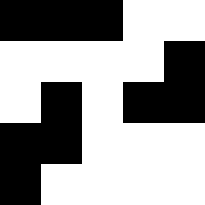[["black", "black", "black", "white", "white"], ["white", "white", "white", "white", "black"], ["white", "black", "white", "black", "black"], ["black", "black", "white", "white", "white"], ["black", "white", "white", "white", "white"]]